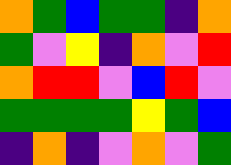[["orange", "green", "blue", "green", "green", "indigo", "orange"], ["green", "violet", "yellow", "indigo", "orange", "violet", "red"], ["orange", "red", "red", "violet", "blue", "red", "violet"], ["green", "green", "green", "green", "yellow", "green", "blue"], ["indigo", "orange", "indigo", "violet", "orange", "violet", "green"]]